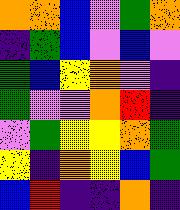[["orange", "orange", "blue", "violet", "green", "orange"], ["indigo", "green", "blue", "violet", "blue", "violet"], ["green", "blue", "yellow", "orange", "violet", "indigo"], ["green", "violet", "violet", "orange", "red", "indigo"], ["violet", "green", "yellow", "yellow", "orange", "green"], ["yellow", "indigo", "orange", "yellow", "blue", "green"], ["blue", "red", "indigo", "indigo", "orange", "indigo"]]